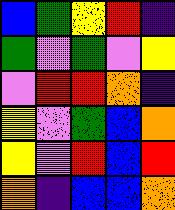[["blue", "green", "yellow", "red", "indigo"], ["green", "violet", "green", "violet", "yellow"], ["violet", "red", "red", "orange", "indigo"], ["yellow", "violet", "green", "blue", "orange"], ["yellow", "violet", "red", "blue", "red"], ["orange", "indigo", "blue", "blue", "orange"]]